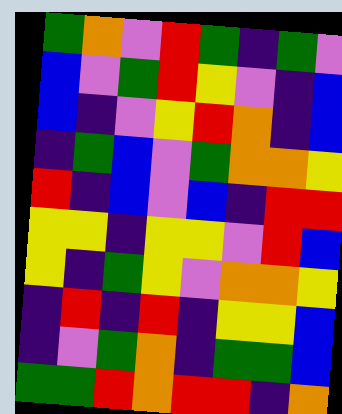[["green", "orange", "violet", "red", "green", "indigo", "green", "violet"], ["blue", "violet", "green", "red", "yellow", "violet", "indigo", "blue"], ["blue", "indigo", "violet", "yellow", "red", "orange", "indigo", "blue"], ["indigo", "green", "blue", "violet", "green", "orange", "orange", "yellow"], ["red", "indigo", "blue", "violet", "blue", "indigo", "red", "red"], ["yellow", "yellow", "indigo", "yellow", "yellow", "violet", "red", "blue"], ["yellow", "indigo", "green", "yellow", "violet", "orange", "orange", "yellow"], ["indigo", "red", "indigo", "red", "indigo", "yellow", "yellow", "blue"], ["indigo", "violet", "green", "orange", "indigo", "green", "green", "blue"], ["green", "green", "red", "orange", "red", "red", "indigo", "orange"]]